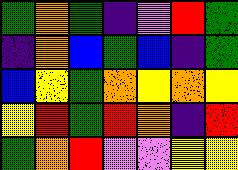[["green", "orange", "green", "indigo", "violet", "red", "green"], ["indigo", "orange", "blue", "green", "blue", "indigo", "green"], ["blue", "yellow", "green", "orange", "yellow", "orange", "yellow"], ["yellow", "red", "green", "red", "orange", "indigo", "red"], ["green", "orange", "red", "violet", "violet", "yellow", "yellow"]]